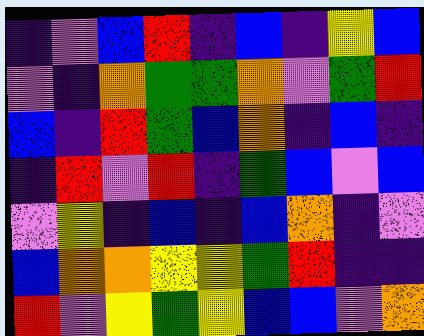[["indigo", "violet", "blue", "red", "indigo", "blue", "indigo", "yellow", "blue"], ["violet", "indigo", "orange", "green", "green", "orange", "violet", "green", "red"], ["blue", "indigo", "red", "green", "blue", "orange", "indigo", "blue", "indigo"], ["indigo", "red", "violet", "red", "indigo", "green", "blue", "violet", "blue"], ["violet", "yellow", "indigo", "blue", "indigo", "blue", "orange", "indigo", "violet"], ["blue", "orange", "orange", "yellow", "yellow", "green", "red", "indigo", "indigo"], ["red", "violet", "yellow", "green", "yellow", "blue", "blue", "violet", "orange"]]